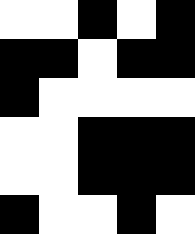[["white", "white", "black", "white", "black"], ["black", "black", "white", "black", "black"], ["black", "white", "white", "white", "white"], ["white", "white", "black", "black", "black"], ["white", "white", "black", "black", "black"], ["black", "white", "white", "black", "white"]]